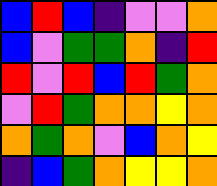[["blue", "red", "blue", "indigo", "violet", "violet", "orange"], ["blue", "violet", "green", "green", "orange", "indigo", "red"], ["red", "violet", "red", "blue", "red", "green", "orange"], ["violet", "red", "green", "orange", "orange", "yellow", "orange"], ["orange", "green", "orange", "violet", "blue", "orange", "yellow"], ["indigo", "blue", "green", "orange", "yellow", "yellow", "orange"]]